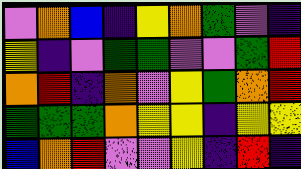[["violet", "orange", "blue", "indigo", "yellow", "orange", "green", "violet", "indigo"], ["yellow", "indigo", "violet", "green", "green", "violet", "violet", "green", "red"], ["orange", "red", "indigo", "orange", "violet", "yellow", "green", "orange", "red"], ["green", "green", "green", "orange", "yellow", "yellow", "indigo", "yellow", "yellow"], ["blue", "orange", "red", "violet", "violet", "yellow", "indigo", "red", "indigo"]]